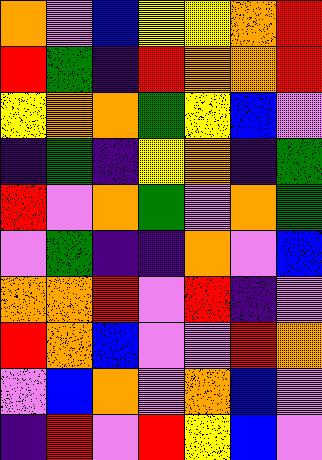[["orange", "violet", "blue", "yellow", "yellow", "orange", "red"], ["red", "green", "indigo", "red", "orange", "orange", "red"], ["yellow", "orange", "orange", "green", "yellow", "blue", "violet"], ["indigo", "green", "indigo", "yellow", "orange", "indigo", "green"], ["red", "violet", "orange", "green", "violet", "orange", "green"], ["violet", "green", "indigo", "indigo", "orange", "violet", "blue"], ["orange", "orange", "red", "violet", "red", "indigo", "violet"], ["red", "orange", "blue", "violet", "violet", "red", "orange"], ["violet", "blue", "orange", "violet", "orange", "blue", "violet"], ["indigo", "red", "violet", "red", "yellow", "blue", "violet"]]